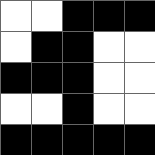[["white", "white", "black", "black", "black"], ["white", "black", "black", "white", "white"], ["black", "black", "black", "white", "white"], ["white", "white", "black", "white", "white"], ["black", "black", "black", "black", "black"]]